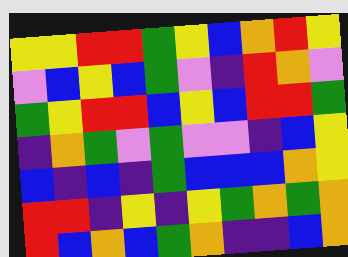[["yellow", "yellow", "red", "red", "green", "yellow", "blue", "orange", "red", "yellow"], ["violet", "blue", "yellow", "blue", "green", "violet", "indigo", "red", "orange", "violet"], ["green", "yellow", "red", "red", "blue", "yellow", "blue", "red", "red", "green"], ["indigo", "orange", "green", "violet", "green", "violet", "violet", "indigo", "blue", "yellow"], ["blue", "indigo", "blue", "indigo", "green", "blue", "blue", "blue", "orange", "yellow"], ["red", "red", "indigo", "yellow", "indigo", "yellow", "green", "orange", "green", "orange"], ["red", "blue", "orange", "blue", "green", "orange", "indigo", "indigo", "blue", "orange"]]